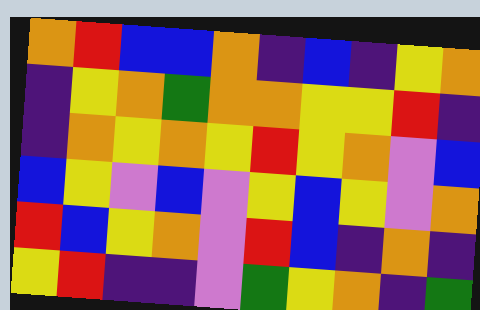[["orange", "red", "blue", "blue", "orange", "indigo", "blue", "indigo", "yellow", "orange"], ["indigo", "yellow", "orange", "green", "orange", "orange", "yellow", "yellow", "red", "indigo"], ["indigo", "orange", "yellow", "orange", "yellow", "red", "yellow", "orange", "violet", "blue"], ["blue", "yellow", "violet", "blue", "violet", "yellow", "blue", "yellow", "violet", "orange"], ["red", "blue", "yellow", "orange", "violet", "red", "blue", "indigo", "orange", "indigo"], ["yellow", "red", "indigo", "indigo", "violet", "green", "yellow", "orange", "indigo", "green"]]